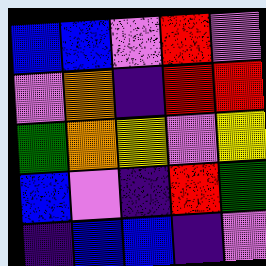[["blue", "blue", "violet", "red", "violet"], ["violet", "orange", "indigo", "red", "red"], ["green", "orange", "yellow", "violet", "yellow"], ["blue", "violet", "indigo", "red", "green"], ["indigo", "blue", "blue", "indigo", "violet"]]